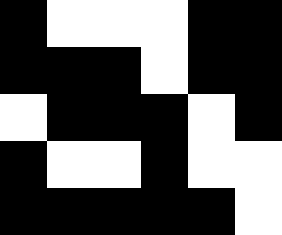[["black", "white", "white", "white", "black", "black"], ["black", "black", "black", "white", "black", "black"], ["white", "black", "black", "black", "white", "black"], ["black", "white", "white", "black", "white", "white"], ["black", "black", "black", "black", "black", "white"]]